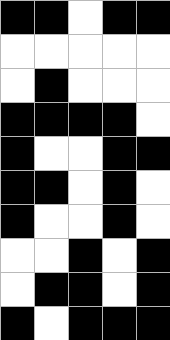[["black", "black", "white", "black", "black"], ["white", "white", "white", "white", "white"], ["white", "black", "white", "white", "white"], ["black", "black", "black", "black", "white"], ["black", "white", "white", "black", "black"], ["black", "black", "white", "black", "white"], ["black", "white", "white", "black", "white"], ["white", "white", "black", "white", "black"], ["white", "black", "black", "white", "black"], ["black", "white", "black", "black", "black"]]